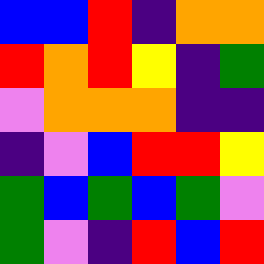[["blue", "blue", "red", "indigo", "orange", "orange"], ["red", "orange", "red", "yellow", "indigo", "green"], ["violet", "orange", "orange", "orange", "indigo", "indigo"], ["indigo", "violet", "blue", "red", "red", "yellow"], ["green", "blue", "green", "blue", "green", "violet"], ["green", "violet", "indigo", "red", "blue", "red"]]